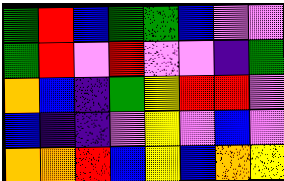[["green", "red", "blue", "green", "green", "blue", "violet", "violet"], ["green", "red", "violet", "red", "violet", "violet", "indigo", "green"], ["orange", "blue", "indigo", "green", "yellow", "red", "red", "violet"], ["blue", "indigo", "indigo", "violet", "yellow", "violet", "blue", "violet"], ["orange", "orange", "red", "blue", "yellow", "blue", "orange", "yellow"]]